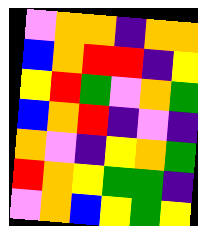[["violet", "orange", "orange", "indigo", "orange", "orange"], ["blue", "orange", "red", "red", "indigo", "yellow"], ["yellow", "red", "green", "violet", "orange", "green"], ["blue", "orange", "red", "indigo", "violet", "indigo"], ["orange", "violet", "indigo", "yellow", "orange", "green"], ["red", "orange", "yellow", "green", "green", "indigo"], ["violet", "orange", "blue", "yellow", "green", "yellow"]]